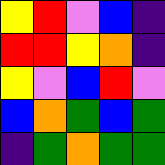[["yellow", "red", "violet", "blue", "indigo"], ["red", "red", "yellow", "orange", "indigo"], ["yellow", "violet", "blue", "red", "violet"], ["blue", "orange", "green", "blue", "green"], ["indigo", "green", "orange", "green", "green"]]